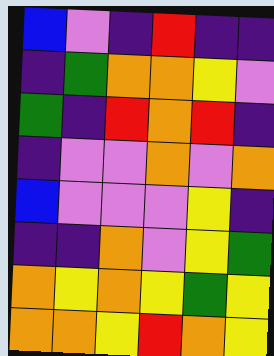[["blue", "violet", "indigo", "red", "indigo", "indigo"], ["indigo", "green", "orange", "orange", "yellow", "violet"], ["green", "indigo", "red", "orange", "red", "indigo"], ["indigo", "violet", "violet", "orange", "violet", "orange"], ["blue", "violet", "violet", "violet", "yellow", "indigo"], ["indigo", "indigo", "orange", "violet", "yellow", "green"], ["orange", "yellow", "orange", "yellow", "green", "yellow"], ["orange", "orange", "yellow", "red", "orange", "yellow"]]